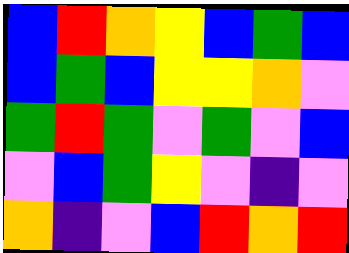[["blue", "red", "orange", "yellow", "blue", "green", "blue"], ["blue", "green", "blue", "yellow", "yellow", "orange", "violet"], ["green", "red", "green", "violet", "green", "violet", "blue"], ["violet", "blue", "green", "yellow", "violet", "indigo", "violet"], ["orange", "indigo", "violet", "blue", "red", "orange", "red"]]